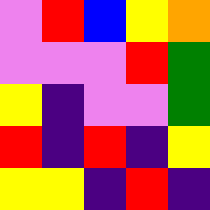[["violet", "red", "blue", "yellow", "orange"], ["violet", "violet", "violet", "red", "green"], ["yellow", "indigo", "violet", "violet", "green"], ["red", "indigo", "red", "indigo", "yellow"], ["yellow", "yellow", "indigo", "red", "indigo"]]